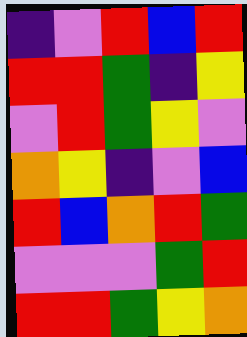[["indigo", "violet", "red", "blue", "red"], ["red", "red", "green", "indigo", "yellow"], ["violet", "red", "green", "yellow", "violet"], ["orange", "yellow", "indigo", "violet", "blue"], ["red", "blue", "orange", "red", "green"], ["violet", "violet", "violet", "green", "red"], ["red", "red", "green", "yellow", "orange"]]